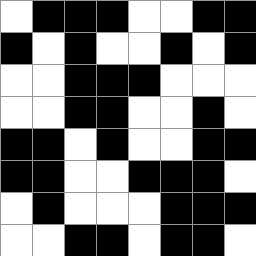[["white", "black", "black", "black", "white", "white", "black", "black"], ["black", "white", "black", "white", "white", "black", "white", "black"], ["white", "white", "black", "black", "black", "white", "white", "white"], ["white", "white", "black", "black", "white", "white", "black", "white"], ["black", "black", "white", "black", "white", "white", "black", "black"], ["black", "black", "white", "white", "black", "black", "black", "white"], ["white", "black", "white", "white", "white", "black", "black", "black"], ["white", "white", "black", "black", "white", "black", "black", "white"]]